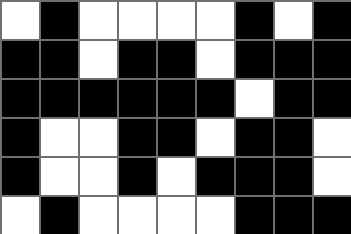[["white", "black", "white", "white", "white", "white", "black", "white", "black"], ["black", "black", "white", "black", "black", "white", "black", "black", "black"], ["black", "black", "black", "black", "black", "black", "white", "black", "black"], ["black", "white", "white", "black", "black", "white", "black", "black", "white"], ["black", "white", "white", "black", "white", "black", "black", "black", "white"], ["white", "black", "white", "white", "white", "white", "black", "black", "black"]]